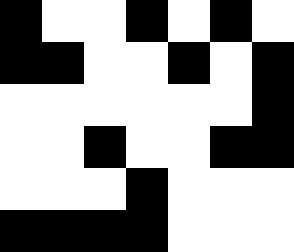[["black", "white", "white", "black", "white", "black", "white"], ["black", "black", "white", "white", "black", "white", "black"], ["white", "white", "white", "white", "white", "white", "black"], ["white", "white", "black", "white", "white", "black", "black"], ["white", "white", "white", "black", "white", "white", "white"], ["black", "black", "black", "black", "white", "white", "white"]]